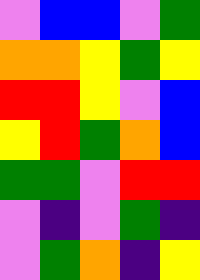[["violet", "blue", "blue", "violet", "green"], ["orange", "orange", "yellow", "green", "yellow"], ["red", "red", "yellow", "violet", "blue"], ["yellow", "red", "green", "orange", "blue"], ["green", "green", "violet", "red", "red"], ["violet", "indigo", "violet", "green", "indigo"], ["violet", "green", "orange", "indigo", "yellow"]]